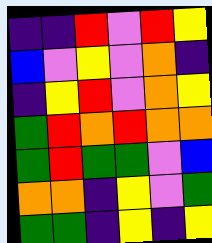[["indigo", "indigo", "red", "violet", "red", "yellow"], ["blue", "violet", "yellow", "violet", "orange", "indigo"], ["indigo", "yellow", "red", "violet", "orange", "yellow"], ["green", "red", "orange", "red", "orange", "orange"], ["green", "red", "green", "green", "violet", "blue"], ["orange", "orange", "indigo", "yellow", "violet", "green"], ["green", "green", "indigo", "yellow", "indigo", "yellow"]]